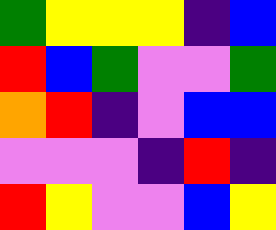[["green", "yellow", "yellow", "yellow", "indigo", "blue"], ["red", "blue", "green", "violet", "violet", "green"], ["orange", "red", "indigo", "violet", "blue", "blue"], ["violet", "violet", "violet", "indigo", "red", "indigo"], ["red", "yellow", "violet", "violet", "blue", "yellow"]]